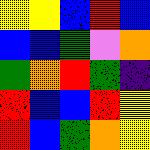[["yellow", "yellow", "blue", "red", "blue"], ["blue", "blue", "green", "violet", "orange"], ["green", "orange", "red", "green", "indigo"], ["red", "blue", "blue", "red", "yellow"], ["red", "blue", "green", "orange", "yellow"]]